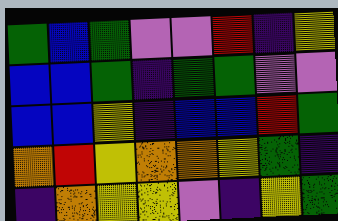[["green", "blue", "green", "violet", "violet", "red", "indigo", "yellow"], ["blue", "blue", "green", "indigo", "green", "green", "violet", "violet"], ["blue", "blue", "yellow", "indigo", "blue", "blue", "red", "green"], ["orange", "red", "yellow", "orange", "orange", "yellow", "green", "indigo"], ["indigo", "orange", "yellow", "yellow", "violet", "indigo", "yellow", "green"]]